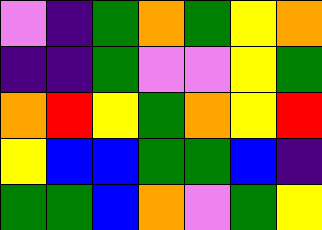[["violet", "indigo", "green", "orange", "green", "yellow", "orange"], ["indigo", "indigo", "green", "violet", "violet", "yellow", "green"], ["orange", "red", "yellow", "green", "orange", "yellow", "red"], ["yellow", "blue", "blue", "green", "green", "blue", "indigo"], ["green", "green", "blue", "orange", "violet", "green", "yellow"]]